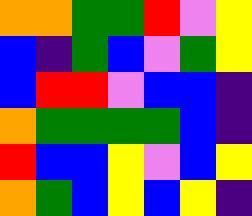[["orange", "orange", "green", "green", "red", "violet", "yellow"], ["blue", "indigo", "green", "blue", "violet", "green", "yellow"], ["blue", "red", "red", "violet", "blue", "blue", "indigo"], ["orange", "green", "green", "green", "green", "blue", "indigo"], ["red", "blue", "blue", "yellow", "violet", "blue", "yellow"], ["orange", "green", "blue", "yellow", "blue", "yellow", "indigo"]]